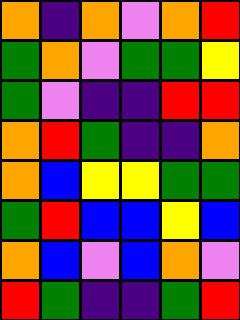[["orange", "indigo", "orange", "violet", "orange", "red"], ["green", "orange", "violet", "green", "green", "yellow"], ["green", "violet", "indigo", "indigo", "red", "red"], ["orange", "red", "green", "indigo", "indigo", "orange"], ["orange", "blue", "yellow", "yellow", "green", "green"], ["green", "red", "blue", "blue", "yellow", "blue"], ["orange", "blue", "violet", "blue", "orange", "violet"], ["red", "green", "indigo", "indigo", "green", "red"]]